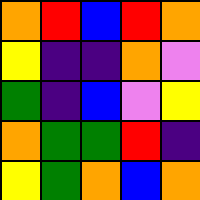[["orange", "red", "blue", "red", "orange"], ["yellow", "indigo", "indigo", "orange", "violet"], ["green", "indigo", "blue", "violet", "yellow"], ["orange", "green", "green", "red", "indigo"], ["yellow", "green", "orange", "blue", "orange"]]